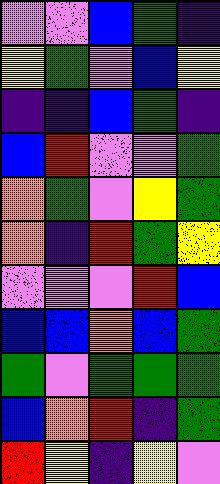[["violet", "violet", "blue", "green", "indigo"], ["yellow", "green", "violet", "blue", "yellow"], ["indigo", "indigo", "blue", "green", "indigo"], ["blue", "red", "violet", "violet", "green"], ["orange", "green", "violet", "yellow", "green"], ["orange", "indigo", "red", "green", "yellow"], ["violet", "violet", "violet", "red", "blue"], ["blue", "blue", "orange", "blue", "green"], ["green", "violet", "green", "green", "green"], ["blue", "orange", "red", "indigo", "green"], ["red", "yellow", "indigo", "yellow", "violet"]]